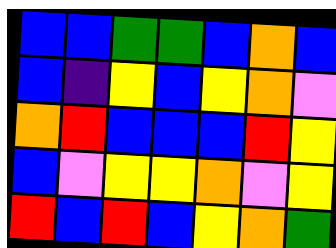[["blue", "blue", "green", "green", "blue", "orange", "blue"], ["blue", "indigo", "yellow", "blue", "yellow", "orange", "violet"], ["orange", "red", "blue", "blue", "blue", "red", "yellow"], ["blue", "violet", "yellow", "yellow", "orange", "violet", "yellow"], ["red", "blue", "red", "blue", "yellow", "orange", "green"]]